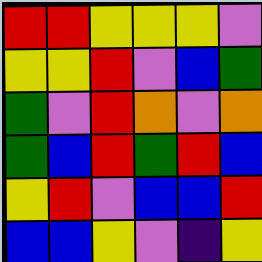[["red", "red", "yellow", "yellow", "yellow", "violet"], ["yellow", "yellow", "red", "violet", "blue", "green"], ["green", "violet", "red", "orange", "violet", "orange"], ["green", "blue", "red", "green", "red", "blue"], ["yellow", "red", "violet", "blue", "blue", "red"], ["blue", "blue", "yellow", "violet", "indigo", "yellow"]]